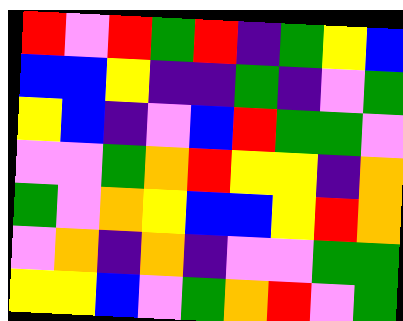[["red", "violet", "red", "green", "red", "indigo", "green", "yellow", "blue"], ["blue", "blue", "yellow", "indigo", "indigo", "green", "indigo", "violet", "green"], ["yellow", "blue", "indigo", "violet", "blue", "red", "green", "green", "violet"], ["violet", "violet", "green", "orange", "red", "yellow", "yellow", "indigo", "orange"], ["green", "violet", "orange", "yellow", "blue", "blue", "yellow", "red", "orange"], ["violet", "orange", "indigo", "orange", "indigo", "violet", "violet", "green", "green"], ["yellow", "yellow", "blue", "violet", "green", "orange", "red", "violet", "green"]]